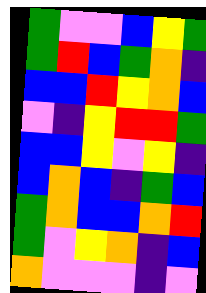[["green", "violet", "violet", "blue", "yellow", "green"], ["green", "red", "blue", "green", "orange", "indigo"], ["blue", "blue", "red", "yellow", "orange", "blue"], ["violet", "indigo", "yellow", "red", "red", "green"], ["blue", "blue", "yellow", "violet", "yellow", "indigo"], ["blue", "orange", "blue", "indigo", "green", "blue"], ["green", "orange", "blue", "blue", "orange", "red"], ["green", "violet", "yellow", "orange", "indigo", "blue"], ["orange", "violet", "violet", "violet", "indigo", "violet"]]